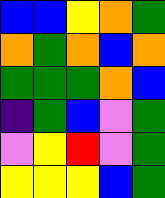[["blue", "blue", "yellow", "orange", "green"], ["orange", "green", "orange", "blue", "orange"], ["green", "green", "green", "orange", "blue"], ["indigo", "green", "blue", "violet", "green"], ["violet", "yellow", "red", "violet", "green"], ["yellow", "yellow", "yellow", "blue", "green"]]